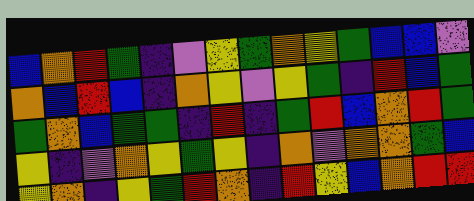[["blue", "orange", "red", "green", "indigo", "violet", "yellow", "green", "orange", "yellow", "green", "blue", "blue", "violet"], ["orange", "blue", "red", "blue", "indigo", "orange", "yellow", "violet", "yellow", "green", "indigo", "red", "blue", "green"], ["green", "orange", "blue", "green", "green", "indigo", "red", "indigo", "green", "red", "blue", "orange", "red", "green"], ["yellow", "indigo", "violet", "orange", "yellow", "green", "yellow", "indigo", "orange", "violet", "orange", "orange", "green", "blue"], ["yellow", "orange", "indigo", "yellow", "green", "red", "orange", "indigo", "red", "yellow", "blue", "orange", "red", "red"]]